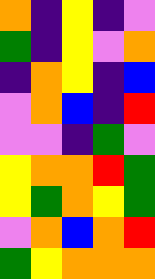[["orange", "indigo", "yellow", "indigo", "violet"], ["green", "indigo", "yellow", "violet", "orange"], ["indigo", "orange", "yellow", "indigo", "blue"], ["violet", "orange", "blue", "indigo", "red"], ["violet", "violet", "indigo", "green", "violet"], ["yellow", "orange", "orange", "red", "green"], ["yellow", "green", "orange", "yellow", "green"], ["violet", "orange", "blue", "orange", "red"], ["green", "yellow", "orange", "orange", "orange"]]